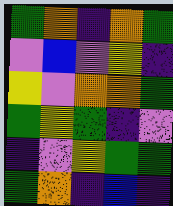[["green", "orange", "indigo", "orange", "green"], ["violet", "blue", "violet", "yellow", "indigo"], ["yellow", "violet", "orange", "orange", "green"], ["green", "yellow", "green", "indigo", "violet"], ["indigo", "violet", "yellow", "green", "green"], ["green", "orange", "indigo", "blue", "indigo"]]